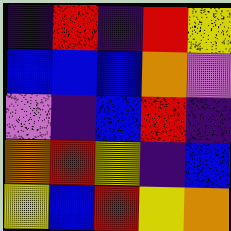[["indigo", "red", "indigo", "red", "yellow"], ["blue", "blue", "blue", "orange", "violet"], ["violet", "indigo", "blue", "red", "indigo"], ["orange", "red", "yellow", "indigo", "blue"], ["yellow", "blue", "red", "yellow", "orange"]]